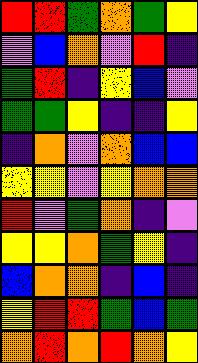[["red", "red", "green", "orange", "green", "yellow"], ["violet", "blue", "orange", "violet", "red", "indigo"], ["green", "red", "indigo", "yellow", "blue", "violet"], ["green", "green", "yellow", "indigo", "indigo", "yellow"], ["indigo", "orange", "violet", "orange", "blue", "blue"], ["yellow", "yellow", "violet", "yellow", "orange", "orange"], ["red", "violet", "green", "orange", "indigo", "violet"], ["yellow", "yellow", "orange", "green", "yellow", "indigo"], ["blue", "orange", "orange", "indigo", "blue", "indigo"], ["yellow", "red", "red", "green", "blue", "green"], ["orange", "red", "orange", "red", "orange", "yellow"]]